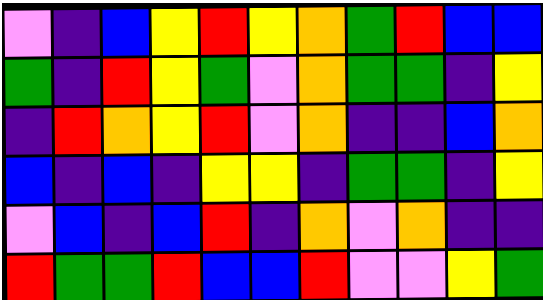[["violet", "indigo", "blue", "yellow", "red", "yellow", "orange", "green", "red", "blue", "blue"], ["green", "indigo", "red", "yellow", "green", "violet", "orange", "green", "green", "indigo", "yellow"], ["indigo", "red", "orange", "yellow", "red", "violet", "orange", "indigo", "indigo", "blue", "orange"], ["blue", "indigo", "blue", "indigo", "yellow", "yellow", "indigo", "green", "green", "indigo", "yellow"], ["violet", "blue", "indigo", "blue", "red", "indigo", "orange", "violet", "orange", "indigo", "indigo"], ["red", "green", "green", "red", "blue", "blue", "red", "violet", "violet", "yellow", "green"]]